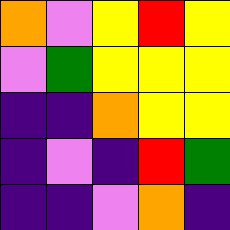[["orange", "violet", "yellow", "red", "yellow"], ["violet", "green", "yellow", "yellow", "yellow"], ["indigo", "indigo", "orange", "yellow", "yellow"], ["indigo", "violet", "indigo", "red", "green"], ["indigo", "indigo", "violet", "orange", "indigo"]]